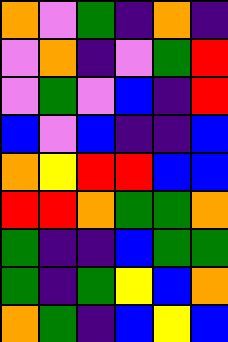[["orange", "violet", "green", "indigo", "orange", "indigo"], ["violet", "orange", "indigo", "violet", "green", "red"], ["violet", "green", "violet", "blue", "indigo", "red"], ["blue", "violet", "blue", "indigo", "indigo", "blue"], ["orange", "yellow", "red", "red", "blue", "blue"], ["red", "red", "orange", "green", "green", "orange"], ["green", "indigo", "indigo", "blue", "green", "green"], ["green", "indigo", "green", "yellow", "blue", "orange"], ["orange", "green", "indigo", "blue", "yellow", "blue"]]